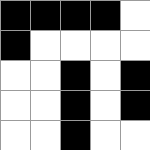[["black", "black", "black", "black", "white"], ["black", "white", "white", "white", "white"], ["white", "white", "black", "white", "black"], ["white", "white", "black", "white", "black"], ["white", "white", "black", "white", "white"]]